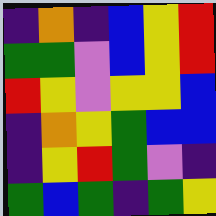[["indigo", "orange", "indigo", "blue", "yellow", "red"], ["green", "green", "violet", "blue", "yellow", "red"], ["red", "yellow", "violet", "yellow", "yellow", "blue"], ["indigo", "orange", "yellow", "green", "blue", "blue"], ["indigo", "yellow", "red", "green", "violet", "indigo"], ["green", "blue", "green", "indigo", "green", "yellow"]]